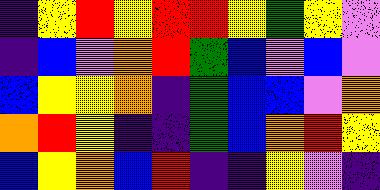[["indigo", "yellow", "red", "yellow", "red", "red", "yellow", "green", "yellow", "violet"], ["indigo", "blue", "violet", "orange", "red", "green", "blue", "violet", "blue", "violet"], ["blue", "yellow", "yellow", "orange", "indigo", "green", "blue", "blue", "violet", "orange"], ["orange", "red", "yellow", "indigo", "indigo", "green", "blue", "orange", "red", "yellow"], ["blue", "yellow", "orange", "blue", "red", "indigo", "indigo", "yellow", "violet", "indigo"]]